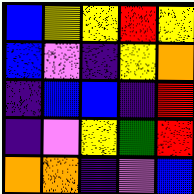[["blue", "yellow", "yellow", "red", "yellow"], ["blue", "violet", "indigo", "yellow", "orange"], ["indigo", "blue", "blue", "indigo", "red"], ["indigo", "violet", "yellow", "green", "red"], ["orange", "orange", "indigo", "violet", "blue"]]